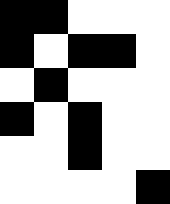[["black", "black", "white", "white", "white"], ["black", "white", "black", "black", "white"], ["white", "black", "white", "white", "white"], ["black", "white", "black", "white", "white"], ["white", "white", "black", "white", "white"], ["white", "white", "white", "white", "black"]]